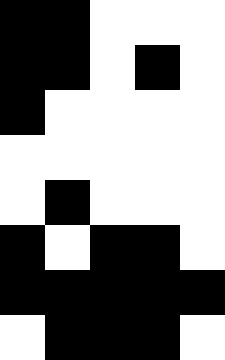[["black", "black", "white", "white", "white"], ["black", "black", "white", "black", "white"], ["black", "white", "white", "white", "white"], ["white", "white", "white", "white", "white"], ["white", "black", "white", "white", "white"], ["black", "white", "black", "black", "white"], ["black", "black", "black", "black", "black"], ["white", "black", "black", "black", "white"]]